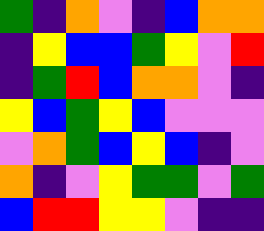[["green", "indigo", "orange", "violet", "indigo", "blue", "orange", "orange"], ["indigo", "yellow", "blue", "blue", "green", "yellow", "violet", "red"], ["indigo", "green", "red", "blue", "orange", "orange", "violet", "indigo"], ["yellow", "blue", "green", "yellow", "blue", "violet", "violet", "violet"], ["violet", "orange", "green", "blue", "yellow", "blue", "indigo", "violet"], ["orange", "indigo", "violet", "yellow", "green", "green", "violet", "green"], ["blue", "red", "red", "yellow", "yellow", "violet", "indigo", "indigo"]]